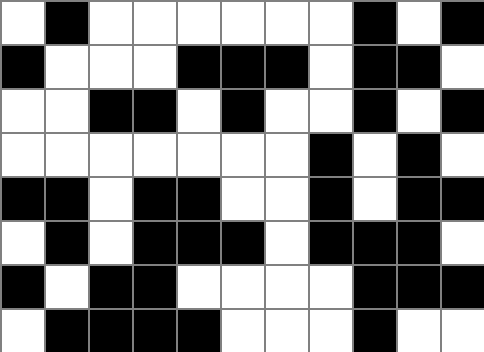[["white", "black", "white", "white", "white", "white", "white", "white", "black", "white", "black"], ["black", "white", "white", "white", "black", "black", "black", "white", "black", "black", "white"], ["white", "white", "black", "black", "white", "black", "white", "white", "black", "white", "black"], ["white", "white", "white", "white", "white", "white", "white", "black", "white", "black", "white"], ["black", "black", "white", "black", "black", "white", "white", "black", "white", "black", "black"], ["white", "black", "white", "black", "black", "black", "white", "black", "black", "black", "white"], ["black", "white", "black", "black", "white", "white", "white", "white", "black", "black", "black"], ["white", "black", "black", "black", "black", "white", "white", "white", "black", "white", "white"]]